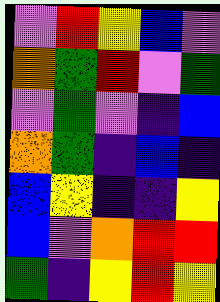[["violet", "red", "yellow", "blue", "violet"], ["orange", "green", "red", "violet", "green"], ["violet", "green", "violet", "indigo", "blue"], ["orange", "green", "indigo", "blue", "indigo"], ["blue", "yellow", "indigo", "indigo", "yellow"], ["blue", "violet", "orange", "red", "red"], ["green", "indigo", "yellow", "red", "yellow"]]